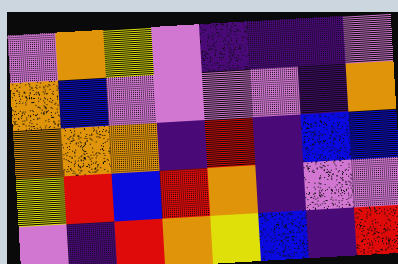[["violet", "orange", "yellow", "violet", "indigo", "indigo", "indigo", "violet"], ["orange", "blue", "violet", "violet", "violet", "violet", "indigo", "orange"], ["orange", "orange", "orange", "indigo", "red", "indigo", "blue", "blue"], ["yellow", "red", "blue", "red", "orange", "indigo", "violet", "violet"], ["violet", "indigo", "red", "orange", "yellow", "blue", "indigo", "red"]]